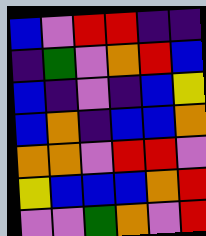[["blue", "violet", "red", "red", "indigo", "indigo"], ["indigo", "green", "violet", "orange", "red", "blue"], ["blue", "indigo", "violet", "indigo", "blue", "yellow"], ["blue", "orange", "indigo", "blue", "blue", "orange"], ["orange", "orange", "violet", "red", "red", "violet"], ["yellow", "blue", "blue", "blue", "orange", "red"], ["violet", "violet", "green", "orange", "violet", "red"]]